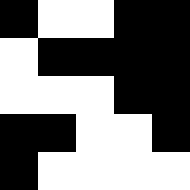[["black", "white", "white", "black", "black"], ["white", "black", "black", "black", "black"], ["white", "white", "white", "black", "black"], ["black", "black", "white", "white", "black"], ["black", "white", "white", "white", "white"]]